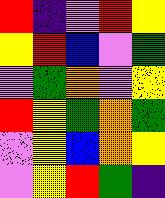[["red", "indigo", "violet", "red", "yellow"], ["yellow", "red", "blue", "violet", "green"], ["violet", "green", "orange", "violet", "yellow"], ["red", "yellow", "green", "orange", "green"], ["violet", "yellow", "blue", "orange", "yellow"], ["violet", "yellow", "red", "green", "indigo"]]